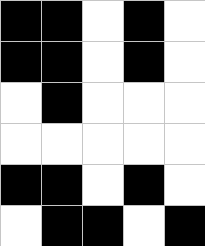[["black", "black", "white", "black", "white"], ["black", "black", "white", "black", "white"], ["white", "black", "white", "white", "white"], ["white", "white", "white", "white", "white"], ["black", "black", "white", "black", "white"], ["white", "black", "black", "white", "black"]]